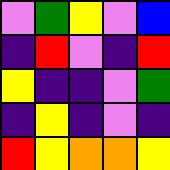[["violet", "green", "yellow", "violet", "blue"], ["indigo", "red", "violet", "indigo", "red"], ["yellow", "indigo", "indigo", "violet", "green"], ["indigo", "yellow", "indigo", "violet", "indigo"], ["red", "yellow", "orange", "orange", "yellow"]]